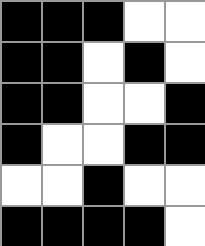[["black", "black", "black", "white", "white"], ["black", "black", "white", "black", "white"], ["black", "black", "white", "white", "black"], ["black", "white", "white", "black", "black"], ["white", "white", "black", "white", "white"], ["black", "black", "black", "black", "white"]]